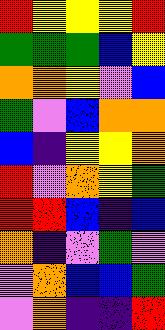[["red", "yellow", "yellow", "yellow", "red"], ["green", "green", "green", "blue", "yellow"], ["orange", "orange", "yellow", "violet", "blue"], ["green", "violet", "blue", "orange", "orange"], ["blue", "indigo", "yellow", "yellow", "orange"], ["red", "violet", "orange", "yellow", "green"], ["red", "red", "blue", "indigo", "blue"], ["orange", "indigo", "violet", "green", "violet"], ["violet", "orange", "blue", "blue", "green"], ["violet", "orange", "indigo", "indigo", "red"]]